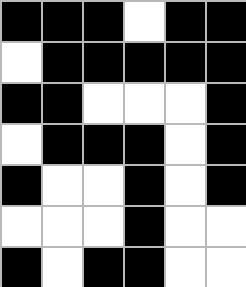[["black", "black", "black", "white", "black", "black"], ["white", "black", "black", "black", "black", "black"], ["black", "black", "white", "white", "white", "black"], ["white", "black", "black", "black", "white", "black"], ["black", "white", "white", "black", "white", "black"], ["white", "white", "white", "black", "white", "white"], ["black", "white", "black", "black", "white", "white"]]